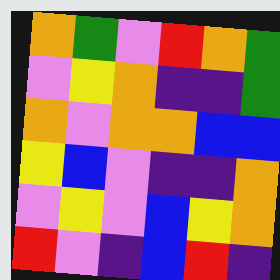[["orange", "green", "violet", "red", "orange", "green"], ["violet", "yellow", "orange", "indigo", "indigo", "green"], ["orange", "violet", "orange", "orange", "blue", "blue"], ["yellow", "blue", "violet", "indigo", "indigo", "orange"], ["violet", "yellow", "violet", "blue", "yellow", "orange"], ["red", "violet", "indigo", "blue", "red", "indigo"]]